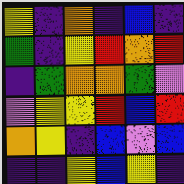[["yellow", "indigo", "orange", "indigo", "blue", "indigo"], ["green", "indigo", "yellow", "red", "orange", "red"], ["indigo", "green", "orange", "orange", "green", "violet"], ["violet", "yellow", "yellow", "red", "blue", "red"], ["orange", "yellow", "indigo", "blue", "violet", "blue"], ["indigo", "indigo", "yellow", "blue", "yellow", "indigo"]]